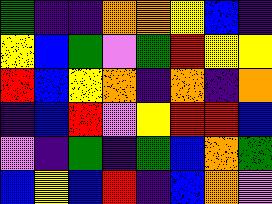[["green", "indigo", "indigo", "orange", "orange", "yellow", "blue", "indigo"], ["yellow", "blue", "green", "violet", "green", "red", "yellow", "yellow"], ["red", "blue", "yellow", "orange", "indigo", "orange", "indigo", "orange"], ["indigo", "blue", "red", "violet", "yellow", "red", "red", "blue"], ["violet", "indigo", "green", "indigo", "green", "blue", "orange", "green"], ["blue", "yellow", "blue", "red", "indigo", "blue", "orange", "violet"]]